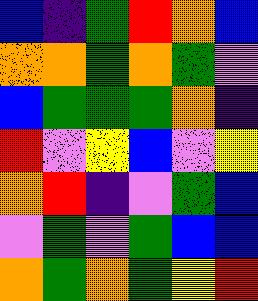[["blue", "indigo", "green", "red", "orange", "blue"], ["orange", "orange", "green", "orange", "green", "violet"], ["blue", "green", "green", "green", "orange", "indigo"], ["red", "violet", "yellow", "blue", "violet", "yellow"], ["orange", "red", "indigo", "violet", "green", "blue"], ["violet", "green", "violet", "green", "blue", "blue"], ["orange", "green", "orange", "green", "yellow", "red"]]